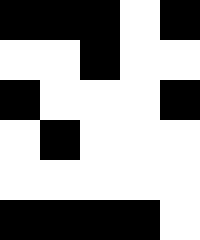[["black", "black", "black", "white", "black"], ["white", "white", "black", "white", "white"], ["black", "white", "white", "white", "black"], ["white", "black", "white", "white", "white"], ["white", "white", "white", "white", "white"], ["black", "black", "black", "black", "white"]]